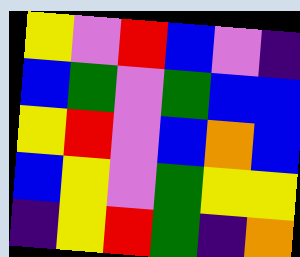[["yellow", "violet", "red", "blue", "violet", "indigo"], ["blue", "green", "violet", "green", "blue", "blue"], ["yellow", "red", "violet", "blue", "orange", "blue"], ["blue", "yellow", "violet", "green", "yellow", "yellow"], ["indigo", "yellow", "red", "green", "indigo", "orange"]]